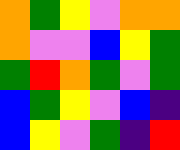[["orange", "green", "yellow", "violet", "orange", "orange"], ["orange", "violet", "violet", "blue", "yellow", "green"], ["green", "red", "orange", "green", "violet", "green"], ["blue", "green", "yellow", "violet", "blue", "indigo"], ["blue", "yellow", "violet", "green", "indigo", "red"]]